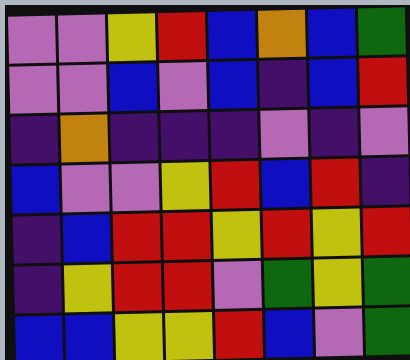[["violet", "violet", "yellow", "red", "blue", "orange", "blue", "green"], ["violet", "violet", "blue", "violet", "blue", "indigo", "blue", "red"], ["indigo", "orange", "indigo", "indigo", "indigo", "violet", "indigo", "violet"], ["blue", "violet", "violet", "yellow", "red", "blue", "red", "indigo"], ["indigo", "blue", "red", "red", "yellow", "red", "yellow", "red"], ["indigo", "yellow", "red", "red", "violet", "green", "yellow", "green"], ["blue", "blue", "yellow", "yellow", "red", "blue", "violet", "green"]]